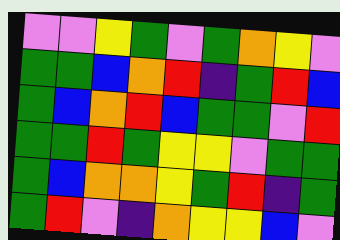[["violet", "violet", "yellow", "green", "violet", "green", "orange", "yellow", "violet"], ["green", "green", "blue", "orange", "red", "indigo", "green", "red", "blue"], ["green", "blue", "orange", "red", "blue", "green", "green", "violet", "red"], ["green", "green", "red", "green", "yellow", "yellow", "violet", "green", "green"], ["green", "blue", "orange", "orange", "yellow", "green", "red", "indigo", "green"], ["green", "red", "violet", "indigo", "orange", "yellow", "yellow", "blue", "violet"]]